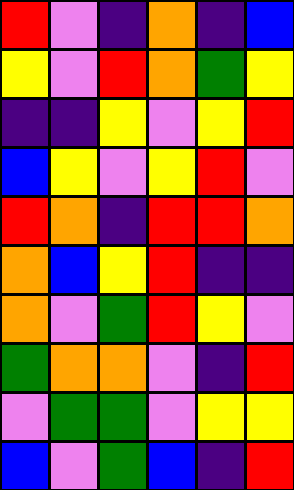[["red", "violet", "indigo", "orange", "indigo", "blue"], ["yellow", "violet", "red", "orange", "green", "yellow"], ["indigo", "indigo", "yellow", "violet", "yellow", "red"], ["blue", "yellow", "violet", "yellow", "red", "violet"], ["red", "orange", "indigo", "red", "red", "orange"], ["orange", "blue", "yellow", "red", "indigo", "indigo"], ["orange", "violet", "green", "red", "yellow", "violet"], ["green", "orange", "orange", "violet", "indigo", "red"], ["violet", "green", "green", "violet", "yellow", "yellow"], ["blue", "violet", "green", "blue", "indigo", "red"]]